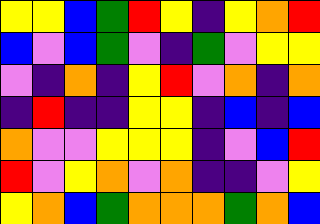[["yellow", "yellow", "blue", "green", "red", "yellow", "indigo", "yellow", "orange", "red"], ["blue", "violet", "blue", "green", "violet", "indigo", "green", "violet", "yellow", "yellow"], ["violet", "indigo", "orange", "indigo", "yellow", "red", "violet", "orange", "indigo", "orange"], ["indigo", "red", "indigo", "indigo", "yellow", "yellow", "indigo", "blue", "indigo", "blue"], ["orange", "violet", "violet", "yellow", "yellow", "yellow", "indigo", "violet", "blue", "red"], ["red", "violet", "yellow", "orange", "violet", "orange", "indigo", "indigo", "violet", "yellow"], ["yellow", "orange", "blue", "green", "orange", "orange", "orange", "green", "orange", "blue"]]